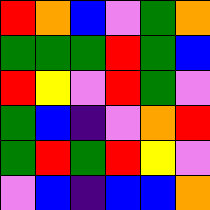[["red", "orange", "blue", "violet", "green", "orange"], ["green", "green", "green", "red", "green", "blue"], ["red", "yellow", "violet", "red", "green", "violet"], ["green", "blue", "indigo", "violet", "orange", "red"], ["green", "red", "green", "red", "yellow", "violet"], ["violet", "blue", "indigo", "blue", "blue", "orange"]]